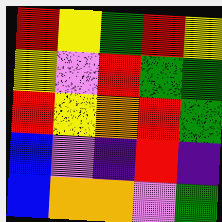[["red", "yellow", "green", "red", "yellow"], ["yellow", "violet", "red", "green", "green"], ["red", "yellow", "orange", "red", "green"], ["blue", "violet", "indigo", "red", "indigo"], ["blue", "orange", "orange", "violet", "green"]]